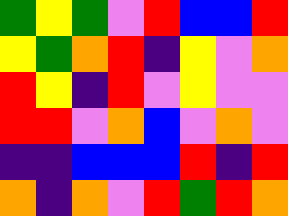[["green", "yellow", "green", "violet", "red", "blue", "blue", "red"], ["yellow", "green", "orange", "red", "indigo", "yellow", "violet", "orange"], ["red", "yellow", "indigo", "red", "violet", "yellow", "violet", "violet"], ["red", "red", "violet", "orange", "blue", "violet", "orange", "violet"], ["indigo", "indigo", "blue", "blue", "blue", "red", "indigo", "red"], ["orange", "indigo", "orange", "violet", "red", "green", "red", "orange"]]